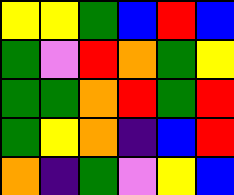[["yellow", "yellow", "green", "blue", "red", "blue"], ["green", "violet", "red", "orange", "green", "yellow"], ["green", "green", "orange", "red", "green", "red"], ["green", "yellow", "orange", "indigo", "blue", "red"], ["orange", "indigo", "green", "violet", "yellow", "blue"]]